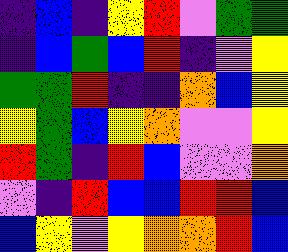[["indigo", "blue", "indigo", "yellow", "red", "violet", "green", "green"], ["indigo", "blue", "green", "blue", "red", "indigo", "violet", "yellow"], ["green", "green", "red", "indigo", "indigo", "orange", "blue", "yellow"], ["yellow", "green", "blue", "yellow", "orange", "violet", "violet", "yellow"], ["red", "green", "indigo", "red", "blue", "violet", "violet", "orange"], ["violet", "indigo", "red", "blue", "blue", "red", "red", "blue"], ["blue", "yellow", "violet", "yellow", "orange", "orange", "red", "blue"]]